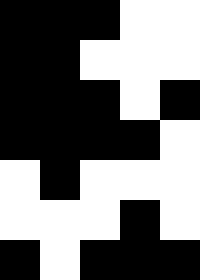[["black", "black", "black", "white", "white"], ["black", "black", "white", "white", "white"], ["black", "black", "black", "white", "black"], ["black", "black", "black", "black", "white"], ["white", "black", "white", "white", "white"], ["white", "white", "white", "black", "white"], ["black", "white", "black", "black", "black"]]